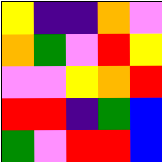[["yellow", "indigo", "indigo", "orange", "violet"], ["orange", "green", "violet", "red", "yellow"], ["violet", "violet", "yellow", "orange", "red"], ["red", "red", "indigo", "green", "blue"], ["green", "violet", "red", "red", "blue"]]